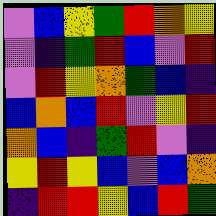[["violet", "blue", "yellow", "green", "red", "orange", "yellow"], ["violet", "indigo", "green", "red", "blue", "violet", "red"], ["violet", "red", "yellow", "orange", "green", "blue", "indigo"], ["blue", "orange", "blue", "red", "violet", "yellow", "red"], ["orange", "blue", "indigo", "green", "red", "violet", "indigo"], ["yellow", "red", "yellow", "blue", "violet", "blue", "orange"], ["indigo", "red", "red", "yellow", "blue", "red", "green"]]